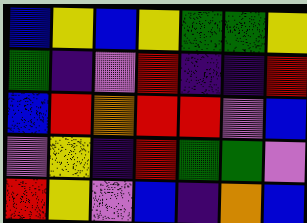[["blue", "yellow", "blue", "yellow", "green", "green", "yellow"], ["green", "indigo", "violet", "red", "indigo", "indigo", "red"], ["blue", "red", "orange", "red", "red", "violet", "blue"], ["violet", "yellow", "indigo", "red", "green", "green", "violet"], ["red", "yellow", "violet", "blue", "indigo", "orange", "blue"]]